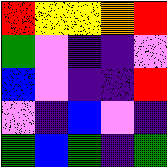[["red", "yellow", "yellow", "orange", "red"], ["green", "violet", "indigo", "indigo", "violet"], ["blue", "violet", "indigo", "indigo", "red"], ["violet", "indigo", "blue", "violet", "indigo"], ["green", "blue", "green", "indigo", "green"]]